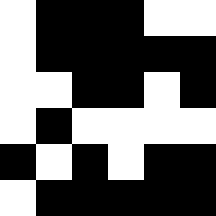[["white", "black", "black", "black", "white", "white"], ["white", "black", "black", "black", "black", "black"], ["white", "white", "black", "black", "white", "black"], ["white", "black", "white", "white", "white", "white"], ["black", "white", "black", "white", "black", "black"], ["white", "black", "black", "black", "black", "black"]]